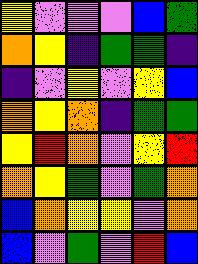[["yellow", "violet", "violet", "violet", "blue", "green"], ["orange", "yellow", "indigo", "green", "green", "indigo"], ["indigo", "violet", "yellow", "violet", "yellow", "blue"], ["orange", "yellow", "orange", "indigo", "green", "green"], ["yellow", "red", "orange", "violet", "yellow", "red"], ["orange", "yellow", "green", "violet", "green", "orange"], ["blue", "orange", "yellow", "yellow", "violet", "orange"], ["blue", "violet", "green", "violet", "red", "blue"]]